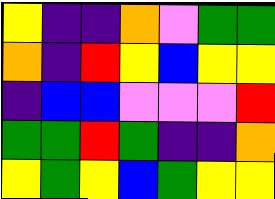[["yellow", "indigo", "indigo", "orange", "violet", "green", "green"], ["orange", "indigo", "red", "yellow", "blue", "yellow", "yellow"], ["indigo", "blue", "blue", "violet", "violet", "violet", "red"], ["green", "green", "red", "green", "indigo", "indigo", "orange"], ["yellow", "green", "yellow", "blue", "green", "yellow", "yellow"]]